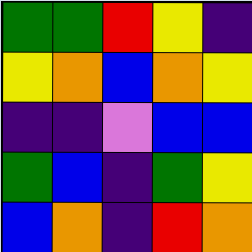[["green", "green", "red", "yellow", "indigo"], ["yellow", "orange", "blue", "orange", "yellow"], ["indigo", "indigo", "violet", "blue", "blue"], ["green", "blue", "indigo", "green", "yellow"], ["blue", "orange", "indigo", "red", "orange"]]